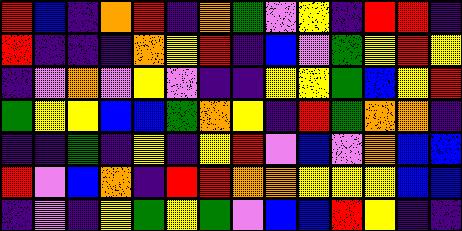[["red", "blue", "indigo", "orange", "red", "indigo", "orange", "green", "violet", "yellow", "indigo", "red", "red", "indigo"], ["red", "indigo", "indigo", "indigo", "orange", "yellow", "red", "indigo", "blue", "violet", "green", "yellow", "red", "yellow"], ["indigo", "violet", "orange", "violet", "yellow", "violet", "indigo", "indigo", "yellow", "yellow", "green", "blue", "yellow", "red"], ["green", "yellow", "yellow", "blue", "blue", "green", "orange", "yellow", "indigo", "red", "green", "orange", "orange", "indigo"], ["indigo", "indigo", "green", "indigo", "yellow", "indigo", "yellow", "red", "violet", "blue", "violet", "orange", "blue", "blue"], ["red", "violet", "blue", "orange", "indigo", "red", "red", "orange", "orange", "yellow", "yellow", "yellow", "blue", "blue"], ["indigo", "violet", "indigo", "yellow", "green", "yellow", "green", "violet", "blue", "blue", "red", "yellow", "indigo", "indigo"]]